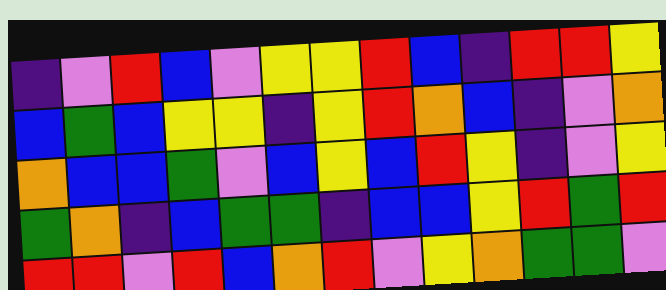[["indigo", "violet", "red", "blue", "violet", "yellow", "yellow", "red", "blue", "indigo", "red", "red", "yellow"], ["blue", "green", "blue", "yellow", "yellow", "indigo", "yellow", "red", "orange", "blue", "indigo", "violet", "orange"], ["orange", "blue", "blue", "green", "violet", "blue", "yellow", "blue", "red", "yellow", "indigo", "violet", "yellow"], ["green", "orange", "indigo", "blue", "green", "green", "indigo", "blue", "blue", "yellow", "red", "green", "red"], ["red", "red", "violet", "red", "blue", "orange", "red", "violet", "yellow", "orange", "green", "green", "violet"]]